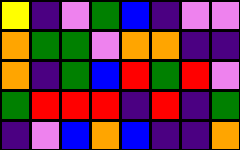[["yellow", "indigo", "violet", "green", "blue", "indigo", "violet", "violet"], ["orange", "green", "green", "violet", "orange", "orange", "indigo", "indigo"], ["orange", "indigo", "green", "blue", "red", "green", "red", "violet"], ["green", "red", "red", "red", "indigo", "red", "indigo", "green"], ["indigo", "violet", "blue", "orange", "blue", "indigo", "indigo", "orange"]]